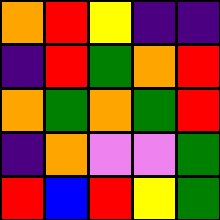[["orange", "red", "yellow", "indigo", "indigo"], ["indigo", "red", "green", "orange", "red"], ["orange", "green", "orange", "green", "red"], ["indigo", "orange", "violet", "violet", "green"], ["red", "blue", "red", "yellow", "green"]]